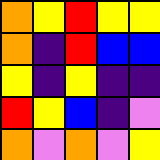[["orange", "yellow", "red", "yellow", "yellow"], ["orange", "indigo", "red", "blue", "blue"], ["yellow", "indigo", "yellow", "indigo", "indigo"], ["red", "yellow", "blue", "indigo", "violet"], ["orange", "violet", "orange", "violet", "yellow"]]